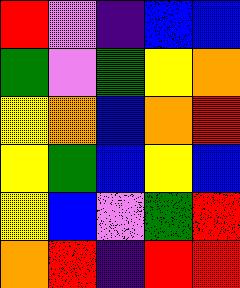[["red", "violet", "indigo", "blue", "blue"], ["green", "violet", "green", "yellow", "orange"], ["yellow", "orange", "blue", "orange", "red"], ["yellow", "green", "blue", "yellow", "blue"], ["yellow", "blue", "violet", "green", "red"], ["orange", "red", "indigo", "red", "red"]]